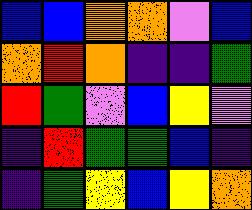[["blue", "blue", "orange", "orange", "violet", "blue"], ["orange", "red", "orange", "indigo", "indigo", "green"], ["red", "green", "violet", "blue", "yellow", "violet"], ["indigo", "red", "green", "green", "blue", "indigo"], ["indigo", "green", "yellow", "blue", "yellow", "orange"]]